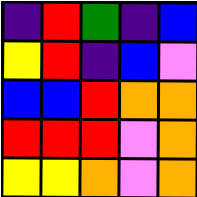[["indigo", "red", "green", "indigo", "blue"], ["yellow", "red", "indigo", "blue", "violet"], ["blue", "blue", "red", "orange", "orange"], ["red", "red", "red", "violet", "orange"], ["yellow", "yellow", "orange", "violet", "orange"]]